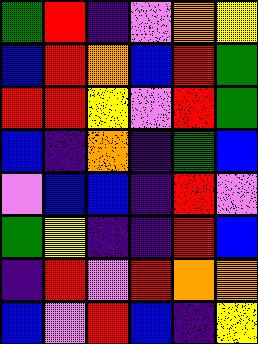[["green", "red", "indigo", "violet", "orange", "yellow"], ["blue", "red", "orange", "blue", "red", "green"], ["red", "red", "yellow", "violet", "red", "green"], ["blue", "indigo", "orange", "indigo", "green", "blue"], ["violet", "blue", "blue", "indigo", "red", "violet"], ["green", "yellow", "indigo", "indigo", "red", "blue"], ["indigo", "red", "violet", "red", "orange", "orange"], ["blue", "violet", "red", "blue", "indigo", "yellow"]]